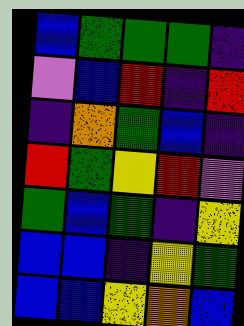[["blue", "green", "green", "green", "indigo"], ["violet", "blue", "red", "indigo", "red"], ["indigo", "orange", "green", "blue", "indigo"], ["red", "green", "yellow", "red", "violet"], ["green", "blue", "green", "indigo", "yellow"], ["blue", "blue", "indigo", "yellow", "green"], ["blue", "blue", "yellow", "orange", "blue"]]